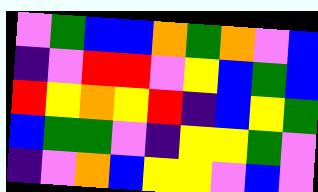[["violet", "green", "blue", "blue", "orange", "green", "orange", "violet", "blue"], ["indigo", "violet", "red", "red", "violet", "yellow", "blue", "green", "blue"], ["red", "yellow", "orange", "yellow", "red", "indigo", "blue", "yellow", "green"], ["blue", "green", "green", "violet", "indigo", "yellow", "yellow", "green", "violet"], ["indigo", "violet", "orange", "blue", "yellow", "yellow", "violet", "blue", "violet"]]